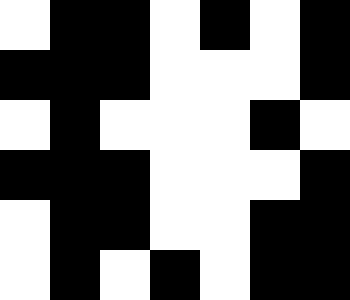[["white", "black", "black", "white", "black", "white", "black"], ["black", "black", "black", "white", "white", "white", "black"], ["white", "black", "white", "white", "white", "black", "white"], ["black", "black", "black", "white", "white", "white", "black"], ["white", "black", "black", "white", "white", "black", "black"], ["white", "black", "white", "black", "white", "black", "black"]]